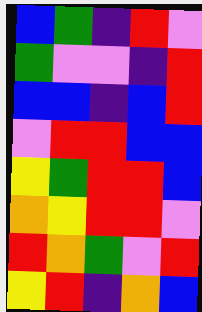[["blue", "green", "indigo", "red", "violet"], ["green", "violet", "violet", "indigo", "red"], ["blue", "blue", "indigo", "blue", "red"], ["violet", "red", "red", "blue", "blue"], ["yellow", "green", "red", "red", "blue"], ["orange", "yellow", "red", "red", "violet"], ["red", "orange", "green", "violet", "red"], ["yellow", "red", "indigo", "orange", "blue"]]